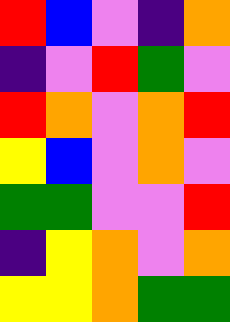[["red", "blue", "violet", "indigo", "orange"], ["indigo", "violet", "red", "green", "violet"], ["red", "orange", "violet", "orange", "red"], ["yellow", "blue", "violet", "orange", "violet"], ["green", "green", "violet", "violet", "red"], ["indigo", "yellow", "orange", "violet", "orange"], ["yellow", "yellow", "orange", "green", "green"]]